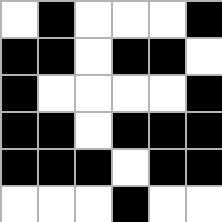[["white", "black", "white", "white", "white", "black"], ["black", "black", "white", "black", "black", "white"], ["black", "white", "white", "white", "white", "black"], ["black", "black", "white", "black", "black", "black"], ["black", "black", "black", "white", "black", "black"], ["white", "white", "white", "black", "white", "white"]]